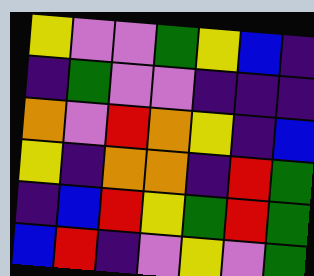[["yellow", "violet", "violet", "green", "yellow", "blue", "indigo"], ["indigo", "green", "violet", "violet", "indigo", "indigo", "indigo"], ["orange", "violet", "red", "orange", "yellow", "indigo", "blue"], ["yellow", "indigo", "orange", "orange", "indigo", "red", "green"], ["indigo", "blue", "red", "yellow", "green", "red", "green"], ["blue", "red", "indigo", "violet", "yellow", "violet", "green"]]